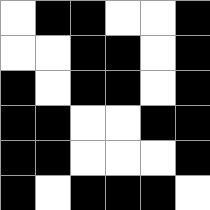[["white", "black", "black", "white", "white", "black"], ["white", "white", "black", "black", "white", "black"], ["black", "white", "black", "black", "white", "black"], ["black", "black", "white", "white", "black", "black"], ["black", "black", "white", "white", "white", "black"], ["black", "white", "black", "black", "black", "white"]]